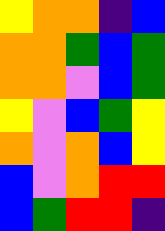[["yellow", "orange", "orange", "indigo", "blue"], ["orange", "orange", "green", "blue", "green"], ["orange", "orange", "violet", "blue", "green"], ["yellow", "violet", "blue", "green", "yellow"], ["orange", "violet", "orange", "blue", "yellow"], ["blue", "violet", "orange", "red", "red"], ["blue", "green", "red", "red", "indigo"]]